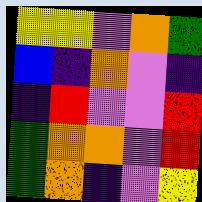[["yellow", "yellow", "violet", "orange", "green"], ["blue", "indigo", "orange", "violet", "indigo"], ["indigo", "red", "violet", "violet", "red"], ["green", "orange", "orange", "violet", "red"], ["green", "orange", "indigo", "violet", "yellow"]]